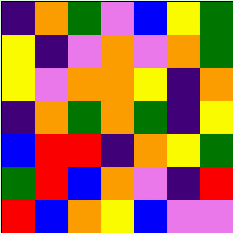[["indigo", "orange", "green", "violet", "blue", "yellow", "green"], ["yellow", "indigo", "violet", "orange", "violet", "orange", "green"], ["yellow", "violet", "orange", "orange", "yellow", "indigo", "orange"], ["indigo", "orange", "green", "orange", "green", "indigo", "yellow"], ["blue", "red", "red", "indigo", "orange", "yellow", "green"], ["green", "red", "blue", "orange", "violet", "indigo", "red"], ["red", "blue", "orange", "yellow", "blue", "violet", "violet"]]